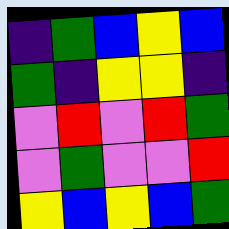[["indigo", "green", "blue", "yellow", "blue"], ["green", "indigo", "yellow", "yellow", "indigo"], ["violet", "red", "violet", "red", "green"], ["violet", "green", "violet", "violet", "red"], ["yellow", "blue", "yellow", "blue", "green"]]